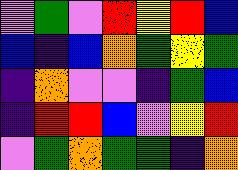[["violet", "green", "violet", "red", "yellow", "red", "blue"], ["blue", "indigo", "blue", "orange", "green", "yellow", "green"], ["indigo", "orange", "violet", "violet", "indigo", "green", "blue"], ["indigo", "red", "red", "blue", "violet", "yellow", "red"], ["violet", "green", "orange", "green", "green", "indigo", "orange"]]